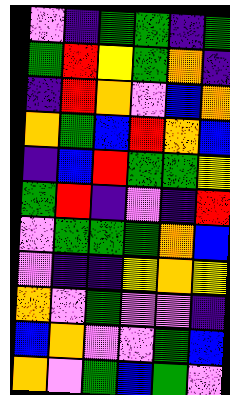[["violet", "indigo", "green", "green", "indigo", "green"], ["green", "red", "yellow", "green", "orange", "indigo"], ["indigo", "red", "orange", "violet", "blue", "orange"], ["orange", "green", "blue", "red", "orange", "blue"], ["indigo", "blue", "red", "green", "green", "yellow"], ["green", "red", "indigo", "violet", "indigo", "red"], ["violet", "green", "green", "green", "orange", "blue"], ["violet", "indigo", "indigo", "yellow", "orange", "yellow"], ["orange", "violet", "green", "violet", "violet", "indigo"], ["blue", "orange", "violet", "violet", "green", "blue"], ["orange", "violet", "green", "blue", "green", "violet"]]